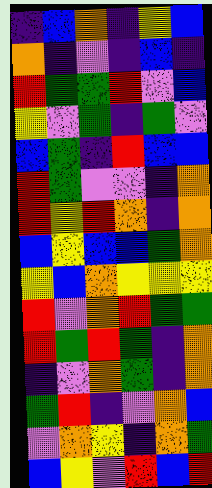[["indigo", "blue", "orange", "indigo", "yellow", "blue"], ["orange", "indigo", "violet", "indigo", "blue", "indigo"], ["red", "green", "green", "red", "violet", "blue"], ["yellow", "violet", "green", "indigo", "green", "violet"], ["blue", "green", "indigo", "red", "blue", "blue"], ["red", "green", "violet", "violet", "indigo", "orange"], ["red", "yellow", "red", "orange", "indigo", "orange"], ["blue", "yellow", "blue", "blue", "green", "orange"], ["yellow", "blue", "orange", "yellow", "yellow", "yellow"], ["red", "violet", "orange", "red", "green", "green"], ["red", "green", "red", "green", "indigo", "orange"], ["indigo", "violet", "orange", "green", "indigo", "orange"], ["green", "red", "indigo", "violet", "orange", "blue"], ["violet", "orange", "yellow", "indigo", "orange", "green"], ["blue", "yellow", "violet", "red", "blue", "red"]]